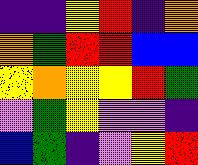[["indigo", "indigo", "yellow", "red", "indigo", "orange"], ["orange", "green", "red", "red", "blue", "blue"], ["yellow", "orange", "yellow", "yellow", "red", "green"], ["violet", "green", "yellow", "violet", "violet", "indigo"], ["blue", "green", "indigo", "violet", "yellow", "red"]]